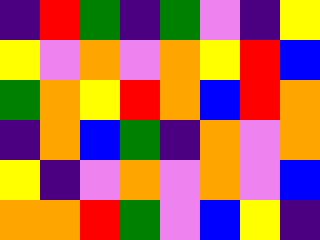[["indigo", "red", "green", "indigo", "green", "violet", "indigo", "yellow"], ["yellow", "violet", "orange", "violet", "orange", "yellow", "red", "blue"], ["green", "orange", "yellow", "red", "orange", "blue", "red", "orange"], ["indigo", "orange", "blue", "green", "indigo", "orange", "violet", "orange"], ["yellow", "indigo", "violet", "orange", "violet", "orange", "violet", "blue"], ["orange", "orange", "red", "green", "violet", "blue", "yellow", "indigo"]]